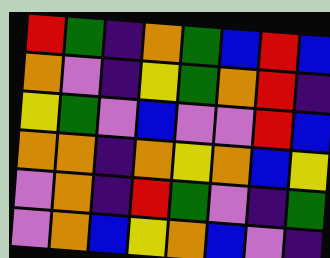[["red", "green", "indigo", "orange", "green", "blue", "red", "blue"], ["orange", "violet", "indigo", "yellow", "green", "orange", "red", "indigo"], ["yellow", "green", "violet", "blue", "violet", "violet", "red", "blue"], ["orange", "orange", "indigo", "orange", "yellow", "orange", "blue", "yellow"], ["violet", "orange", "indigo", "red", "green", "violet", "indigo", "green"], ["violet", "orange", "blue", "yellow", "orange", "blue", "violet", "indigo"]]